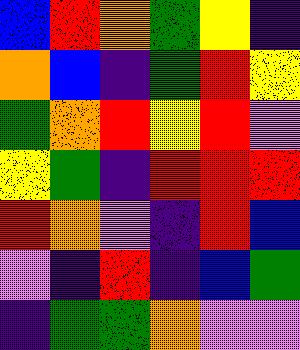[["blue", "red", "orange", "green", "yellow", "indigo"], ["orange", "blue", "indigo", "green", "red", "yellow"], ["green", "orange", "red", "yellow", "red", "violet"], ["yellow", "green", "indigo", "red", "red", "red"], ["red", "orange", "violet", "indigo", "red", "blue"], ["violet", "indigo", "red", "indigo", "blue", "green"], ["indigo", "green", "green", "orange", "violet", "violet"]]